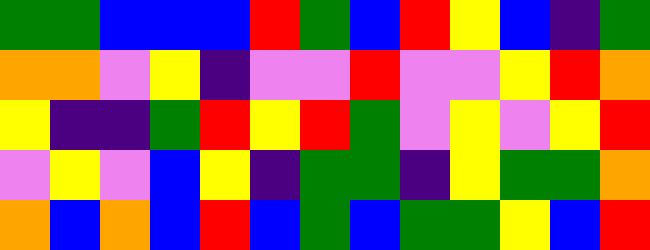[["green", "green", "blue", "blue", "blue", "red", "green", "blue", "red", "yellow", "blue", "indigo", "green"], ["orange", "orange", "violet", "yellow", "indigo", "violet", "violet", "red", "violet", "violet", "yellow", "red", "orange"], ["yellow", "indigo", "indigo", "green", "red", "yellow", "red", "green", "violet", "yellow", "violet", "yellow", "red"], ["violet", "yellow", "violet", "blue", "yellow", "indigo", "green", "green", "indigo", "yellow", "green", "green", "orange"], ["orange", "blue", "orange", "blue", "red", "blue", "green", "blue", "green", "green", "yellow", "blue", "red"]]